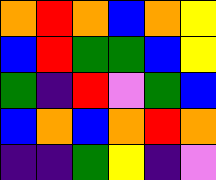[["orange", "red", "orange", "blue", "orange", "yellow"], ["blue", "red", "green", "green", "blue", "yellow"], ["green", "indigo", "red", "violet", "green", "blue"], ["blue", "orange", "blue", "orange", "red", "orange"], ["indigo", "indigo", "green", "yellow", "indigo", "violet"]]